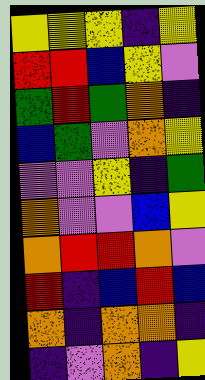[["yellow", "yellow", "yellow", "indigo", "yellow"], ["red", "red", "blue", "yellow", "violet"], ["green", "red", "green", "orange", "indigo"], ["blue", "green", "violet", "orange", "yellow"], ["violet", "violet", "yellow", "indigo", "green"], ["orange", "violet", "violet", "blue", "yellow"], ["orange", "red", "red", "orange", "violet"], ["red", "indigo", "blue", "red", "blue"], ["orange", "indigo", "orange", "orange", "indigo"], ["indigo", "violet", "orange", "indigo", "yellow"]]